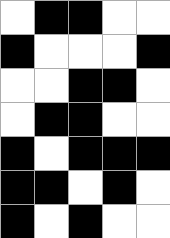[["white", "black", "black", "white", "white"], ["black", "white", "white", "white", "black"], ["white", "white", "black", "black", "white"], ["white", "black", "black", "white", "white"], ["black", "white", "black", "black", "black"], ["black", "black", "white", "black", "white"], ["black", "white", "black", "white", "white"]]